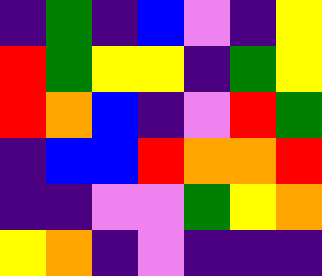[["indigo", "green", "indigo", "blue", "violet", "indigo", "yellow"], ["red", "green", "yellow", "yellow", "indigo", "green", "yellow"], ["red", "orange", "blue", "indigo", "violet", "red", "green"], ["indigo", "blue", "blue", "red", "orange", "orange", "red"], ["indigo", "indigo", "violet", "violet", "green", "yellow", "orange"], ["yellow", "orange", "indigo", "violet", "indigo", "indigo", "indigo"]]